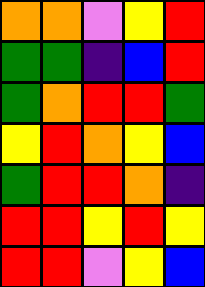[["orange", "orange", "violet", "yellow", "red"], ["green", "green", "indigo", "blue", "red"], ["green", "orange", "red", "red", "green"], ["yellow", "red", "orange", "yellow", "blue"], ["green", "red", "red", "orange", "indigo"], ["red", "red", "yellow", "red", "yellow"], ["red", "red", "violet", "yellow", "blue"]]